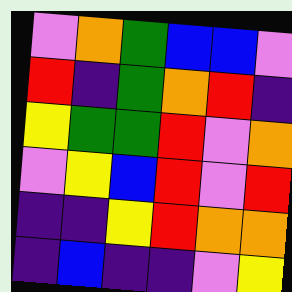[["violet", "orange", "green", "blue", "blue", "violet"], ["red", "indigo", "green", "orange", "red", "indigo"], ["yellow", "green", "green", "red", "violet", "orange"], ["violet", "yellow", "blue", "red", "violet", "red"], ["indigo", "indigo", "yellow", "red", "orange", "orange"], ["indigo", "blue", "indigo", "indigo", "violet", "yellow"]]